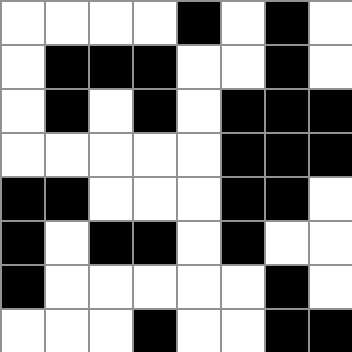[["white", "white", "white", "white", "black", "white", "black", "white"], ["white", "black", "black", "black", "white", "white", "black", "white"], ["white", "black", "white", "black", "white", "black", "black", "black"], ["white", "white", "white", "white", "white", "black", "black", "black"], ["black", "black", "white", "white", "white", "black", "black", "white"], ["black", "white", "black", "black", "white", "black", "white", "white"], ["black", "white", "white", "white", "white", "white", "black", "white"], ["white", "white", "white", "black", "white", "white", "black", "black"]]